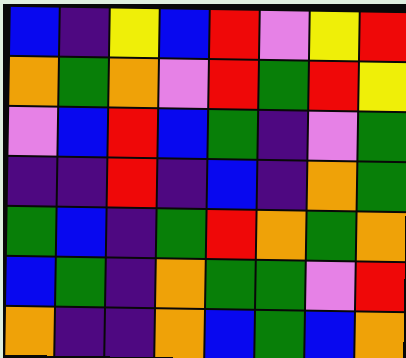[["blue", "indigo", "yellow", "blue", "red", "violet", "yellow", "red"], ["orange", "green", "orange", "violet", "red", "green", "red", "yellow"], ["violet", "blue", "red", "blue", "green", "indigo", "violet", "green"], ["indigo", "indigo", "red", "indigo", "blue", "indigo", "orange", "green"], ["green", "blue", "indigo", "green", "red", "orange", "green", "orange"], ["blue", "green", "indigo", "orange", "green", "green", "violet", "red"], ["orange", "indigo", "indigo", "orange", "blue", "green", "blue", "orange"]]